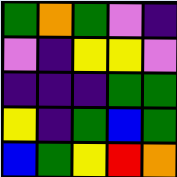[["green", "orange", "green", "violet", "indigo"], ["violet", "indigo", "yellow", "yellow", "violet"], ["indigo", "indigo", "indigo", "green", "green"], ["yellow", "indigo", "green", "blue", "green"], ["blue", "green", "yellow", "red", "orange"]]